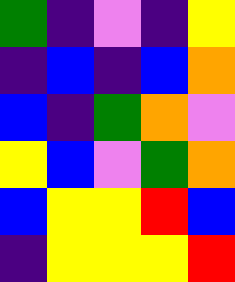[["green", "indigo", "violet", "indigo", "yellow"], ["indigo", "blue", "indigo", "blue", "orange"], ["blue", "indigo", "green", "orange", "violet"], ["yellow", "blue", "violet", "green", "orange"], ["blue", "yellow", "yellow", "red", "blue"], ["indigo", "yellow", "yellow", "yellow", "red"]]